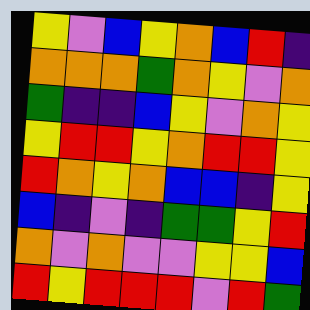[["yellow", "violet", "blue", "yellow", "orange", "blue", "red", "indigo"], ["orange", "orange", "orange", "green", "orange", "yellow", "violet", "orange"], ["green", "indigo", "indigo", "blue", "yellow", "violet", "orange", "yellow"], ["yellow", "red", "red", "yellow", "orange", "red", "red", "yellow"], ["red", "orange", "yellow", "orange", "blue", "blue", "indigo", "yellow"], ["blue", "indigo", "violet", "indigo", "green", "green", "yellow", "red"], ["orange", "violet", "orange", "violet", "violet", "yellow", "yellow", "blue"], ["red", "yellow", "red", "red", "red", "violet", "red", "green"]]